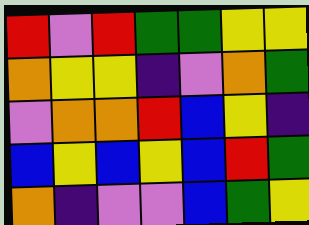[["red", "violet", "red", "green", "green", "yellow", "yellow"], ["orange", "yellow", "yellow", "indigo", "violet", "orange", "green"], ["violet", "orange", "orange", "red", "blue", "yellow", "indigo"], ["blue", "yellow", "blue", "yellow", "blue", "red", "green"], ["orange", "indigo", "violet", "violet", "blue", "green", "yellow"]]